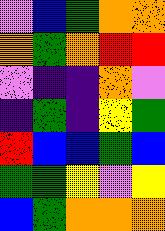[["violet", "blue", "green", "orange", "orange"], ["orange", "green", "orange", "red", "red"], ["violet", "indigo", "indigo", "orange", "violet"], ["indigo", "green", "indigo", "yellow", "green"], ["red", "blue", "blue", "green", "blue"], ["green", "green", "yellow", "violet", "yellow"], ["blue", "green", "orange", "orange", "orange"]]